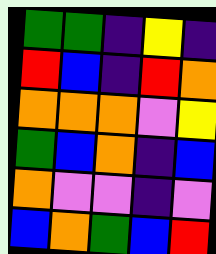[["green", "green", "indigo", "yellow", "indigo"], ["red", "blue", "indigo", "red", "orange"], ["orange", "orange", "orange", "violet", "yellow"], ["green", "blue", "orange", "indigo", "blue"], ["orange", "violet", "violet", "indigo", "violet"], ["blue", "orange", "green", "blue", "red"]]